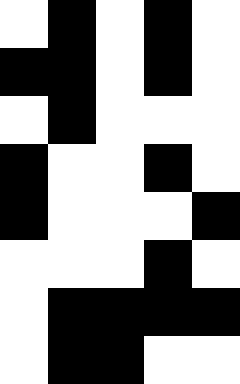[["white", "black", "white", "black", "white"], ["black", "black", "white", "black", "white"], ["white", "black", "white", "white", "white"], ["black", "white", "white", "black", "white"], ["black", "white", "white", "white", "black"], ["white", "white", "white", "black", "white"], ["white", "black", "black", "black", "black"], ["white", "black", "black", "white", "white"]]